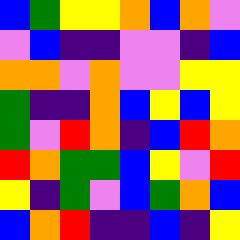[["blue", "green", "yellow", "yellow", "orange", "blue", "orange", "violet"], ["violet", "blue", "indigo", "indigo", "violet", "violet", "indigo", "blue"], ["orange", "orange", "violet", "orange", "violet", "violet", "yellow", "yellow"], ["green", "indigo", "indigo", "orange", "blue", "yellow", "blue", "yellow"], ["green", "violet", "red", "orange", "indigo", "blue", "red", "orange"], ["red", "orange", "green", "green", "blue", "yellow", "violet", "red"], ["yellow", "indigo", "green", "violet", "blue", "green", "orange", "blue"], ["blue", "orange", "red", "indigo", "indigo", "blue", "indigo", "yellow"]]